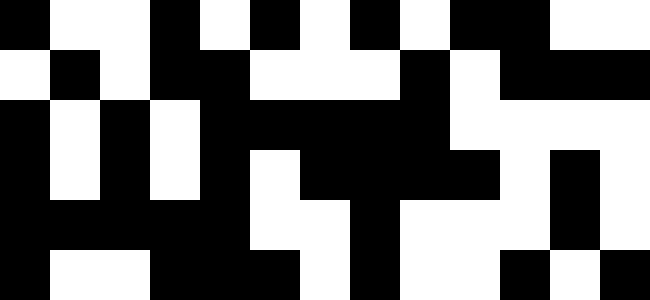[["black", "white", "white", "black", "white", "black", "white", "black", "white", "black", "black", "white", "white"], ["white", "black", "white", "black", "black", "white", "white", "white", "black", "white", "black", "black", "black"], ["black", "white", "black", "white", "black", "black", "black", "black", "black", "white", "white", "white", "white"], ["black", "white", "black", "white", "black", "white", "black", "black", "black", "black", "white", "black", "white"], ["black", "black", "black", "black", "black", "white", "white", "black", "white", "white", "white", "black", "white"], ["black", "white", "white", "black", "black", "black", "white", "black", "white", "white", "black", "white", "black"]]